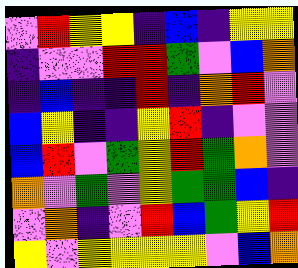[["violet", "red", "yellow", "yellow", "indigo", "blue", "indigo", "yellow", "yellow"], ["indigo", "violet", "violet", "red", "red", "green", "violet", "blue", "orange"], ["indigo", "blue", "indigo", "indigo", "red", "indigo", "orange", "red", "violet"], ["blue", "yellow", "indigo", "indigo", "yellow", "red", "indigo", "violet", "violet"], ["blue", "red", "violet", "green", "yellow", "red", "green", "orange", "violet"], ["orange", "violet", "green", "violet", "yellow", "green", "green", "blue", "indigo"], ["violet", "orange", "indigo", "violet", "red", "blue", "green", "yellow", "red"], ["yellow", "violet", "yellow", "yellow", "yellow", "yellow", "violet", "blue", "orange"]]